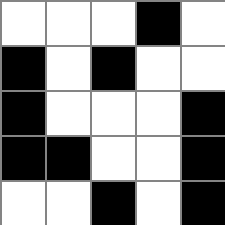[["white", "white", "white", "black", "white"], ["black", "white", "black", "white", "white"], ["black", "white", "white", "white", "black"], ["black", "black", "white", "white", "black"], ["white", "white", "black", "white", "black"]]